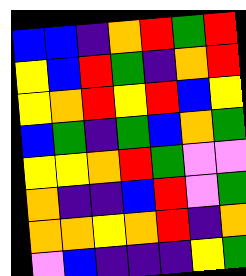[["blue", "blue", "indigo", "orange", "red", "green", "red"], ["yellow", "blue", "red", "green", "indigo", "orange", "red"], ["yellow", "orange", "red", "yellow", "red", "blue", "yellow"], ["blue", "green", "indigo", "green", "blue", "orange", "green"], ["yellow", "yellow", "orange", "red", "green", "violet", "violet"], ["orange", "indigo", "indigo", "blue", "red", "violet", "green"], ["orange", "orange", "yellow", "orange", "red", "indigo", "orange"], ["violet", "blue", "indigo", "indigo", "indigo", "yellow", "green"]]